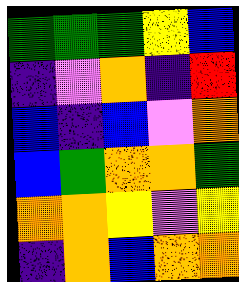[["green", "green", "green", "yellow", "blue"], ["indigo", "violet", "orange", "indigo", "red"], ["blue", "indigo", "blue", "violet", "orange"], ["blue", "green", "orange", "orange", "green"], ["orange", "orange", "yellow", "violet", "yellow"], ["indigo", "orange", "blue", "orange", "orange"]]